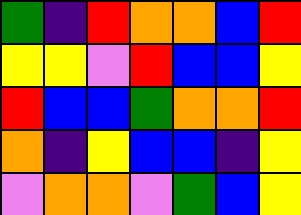[["green", "indigo", "red", "orange", "orange", "blue", "red"], ["yellow", "yellow", "violet", "red", "blue", "blue", "yellow"], ["red", "blue", "blue", "green", "orange", "orange", "red"], ["orange", "indigo", "yellow", "blue", "blue", "indigo", "yellow"], ["violet", "orange", "orange", "violet", "green", "blue", "yellow"]]